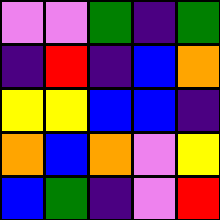[["violet", "violet", "green", "indigo", "green"], ["indigo", "red", "indigo", "blue", "orange"], ["yellow", "yellow", "blue", "blue", "indigo"], ["orange", "blue", "orange", "violet", "yellow"], ["blue", "green", "indigo", "violet", "red"]]